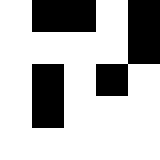[["white", "black", "black", "white", "black"], ["white", "white", "white", "white", "black"], ["white", "black", "white", "black", "white"], ["white", "black", "white", "white", "white"], ["white", "white", "white", "white", "white"]]